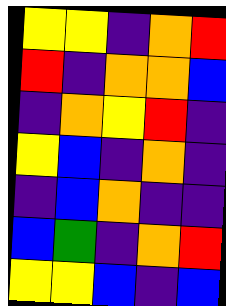[["yellow", "yellow", "indigo", "orange", "red"], ["red", "indigo", "orange", "orange", "blue"], ["indigo", "orange", "yellow", "red", "indigo"], ["yellow", "blue", "indigo", "orange", "indigo"], ["indigo", "blue", "orange", "indigo", "indigo"], ["blue", "green", "indigo", "orange", "red"], ["yellow", "yellow", "blue", "indigo", "blue"]]